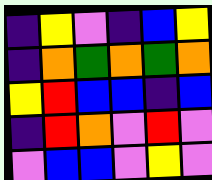[["indigo", "yellow", "violet", "indigo", "blue", "yellow"], ["indigo", "orange", "green", "orange", "green", "orange"], ["yellow", "red", "blue", "blue", "indigo", "blue"], ["indigo", "red", "orange", "violet", "red", "violet"], ["violet", "blue", "blue", "violet", "yellow", "violet"]]